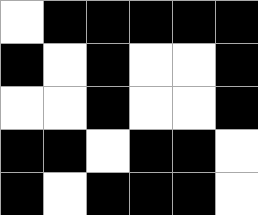[["white", "black", "black", "black", "black", "black"], ["black", "white", "black", "white", "white", "black"], ["white", "white", "black", "white", "white", "black"], ["black", "black", "white", "black", "black", "white"], ["black", "white", "black", "black", "black", "white"]]